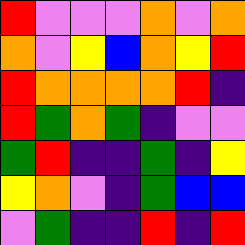[["red", "violet", "violet", "violet", "orange", "violet", "orange"], ["orange", "violet", "yellow", "blue", "orange", "yellow", "red"], ["red", "orange", "orange", "orange", "orange", "red", "indigo"], ["red", "green", "orange", "green", "indigo", "violet", "violet"], ["green", "red", "indigo", "indigo", "green", "indigo", "yellow"], ["yellow", "orange", "violet", "indigo", "green", "blue", "blue"], ["violet", "green", "indigo", "indigo", "red", "indigo", "red"]]